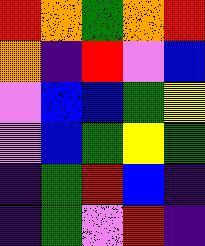[["red", "orange", "green", "orange", "red"], ["orange", "indigo", "red", "violet", "blue"], ["violet", "blue", "blue", "green", "yellow"], ["violet", "blue", "green", "yellow", "green"], ["indigo", "green", "red", "blue", "indigo"], ["indigo", "green", "violet", "red", "indigo"]]